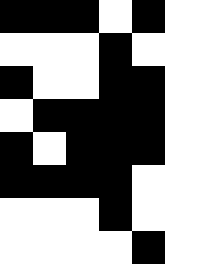[["black", "black", "black", "white", "black", "white"], ["white", "white", "white", "black", "white", "white"], ["black", "white", "white", "black", "black", "white"], ["white", "black", "black", "black", "black", "white"], ["black", "white", "black", "black", "black", "white"], ["black", "black", "black", "black", "white", "white"], ["white", "white", "white", "black", "white", "white"], ["white", "white", "white", "white", "black", "white"]]